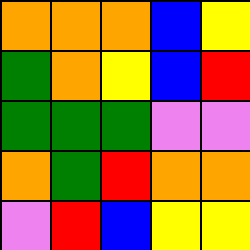[["orange", "orange", "orange", "blue", "yellow"], ["green", "orange", "yellow", "blue", "red"], ["green", "green", "green", "violet", "violet"], ["orange", "green", "red", "orange", "orange"], ["violet", "red", "blue", "yellow", "yellow"]]